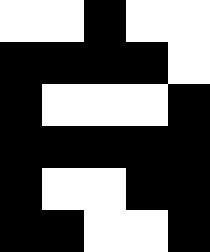[["white", "white", "black", "white", "white"], ["black", "black", "black", "black", "white"], ["black", "white", "white", "white", "black"], ["black", "black", "black", "black", "black"], ["black", "white", "white", "black", "black"], ["black", "black", "white", "white", "black"]]